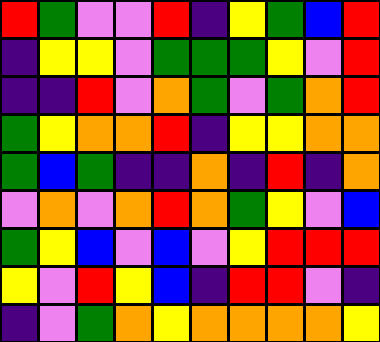[["red", "green", "violet", "violet", "red", "indigo", "yellow", "green", "blue", "red"], ["indigo", "yellow", "yellow", "violet", "green", "green", "green", "yellow", "violet", "red"], ["indigo", "indigo", "red", "violet", "orange", "green", "violet", "green", "orange", "red"], ["green", "yellow", "orange", "orange", "red", "indigo", "yellow", "yellow", "orange", "orange"], ["green", "blue", "green", "indigo", "indigo", "orange", "indigo", "red", "indigo", "orange"], ["violet", "orange", "violet", "orange", "red", "orange", "green", "yellow", "violet", "blue"], ["green", "yellow", "blue", "violet", "blue", "violet", "yellow", "red", "red", "red"], ["yellow", "violet", "red", "yellow", "blue", "indigo", "red", "red", "violet", "indigo"], ["indigo", "violet", "green", "orange", "yellow", "orange", "orange", "orange", "orange", "yellow"]]